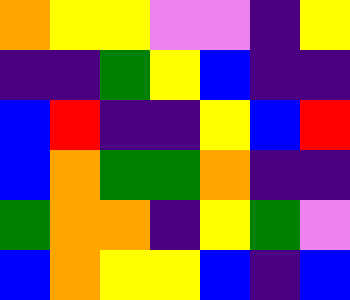[["orange", "yellow", "yellow", "violet", "violet", "indigo", "yellow"], ["indigo", "indigo", "green", "yellow", "blue", "indigo", "indigo"], ["blue", "red", "indigo", "indigo", "yellow", "blue", "red"], ["blue", "orange", "green", "green", "orange", "indigo", "indigo"], ["green", "orange", "orange", "indigo", "yellow", "green", "violet"], ["blue", "orange", "yellow", "yellow", "blue", "indigo", "blue"]]